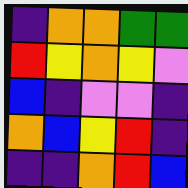[["indigo", "orange", "orange", "green", "green"], ["red", "yellow", "orange", "yellow", "violet"], ["blue", "indigo", "violet", "violet", "indigo"], ["orange", "blue", "yellow", "red", "indigo"], ["indigo", "indigo", "orange", "red", "blue"]]